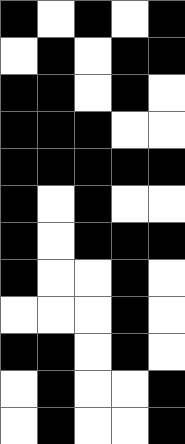[["black", "white", "black", "white", "black"], ["white", "black", "white", "black", "black"], ["black", "black", "white", "black", "white"], ["black", "black", "black", "white", "white"], ["black", "black", "black", "black", "black"], ["black", "white", "black", "white", "white"], ["black", "white", "black", "black", "black"], ["black", "white", "white", "black", "white"], ["white", "white", "white", "black", "white"], ["black", "black", "white", "black", "white"], ["white", "black", "white", "white", "black"], ["white", "black", "white", "white", "black"]]